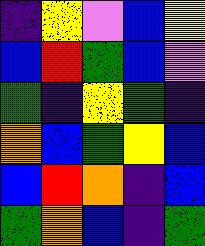[["indigo", "yellow", "violet", "blue", "yellow"], ["blue", "red", "green", "blue", "violet"], ["green", "indigo", "yellow", "green", "indigo"], ["orange", "blue", "green", "yellow", "blue"], ["blue", "red", "orange", "indigo", "blue"], ["green", "orange", "blue", "indigo", "green"]]